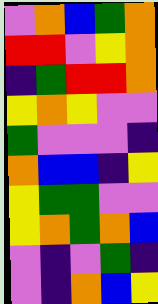[["violet", "orange", "blue", "green", "orange"], ["red", "red", "violet", "yellow", "orange"], ["indigo", "green", "red", "red", "orange"], ["yellow", "orange", "yellow", "violet", "violet"], ["green", "violet", "violet", "violet", "indigo"], ["orange", "blue", "blue", "indigo", "yellow"], ["yellow", "green", "green", "violet", "violet"], ["yellow", "orange", "green", "orange", "blue"], ["violet", "indigo", "violet", "green", "indigo"], ["violet", "indigo", "orange", "blue", "yellow"]]